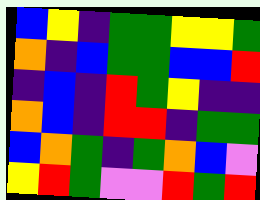[["blue", "yellow", "indigo", "green", "green", "yellow", "yellow", "green"], ["orange", "indigo", "blue", "green", "green", "blue", "blue", "red"], ["indigo", "blue", "indigo", "red", "green", "yellow", "indigo", "indigo"], ["orange", "blue", "indigo", "red", "red", "indigo", "green", "green"], ["blue", "orange", "green", "indigo", "green", "orange", "blue", "violet"], ["yellow", "red", "green", "violet", "violet", "red", "green", "red"]]